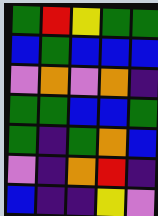[["green", "red", "yellow", "green", "green"], ["blue", "green", "blue", "blue", "blue"], ["violet", "orange", "violet", "orange", "indigo"], ["green", "green", "blue", "blue", "green"], ["green", "indigo", "green", "orange", "blue"], ["violet", "indigo", "orange", "red", "indigo"], ["blue", "indigo", "indigo", "yellow", "violet"]]